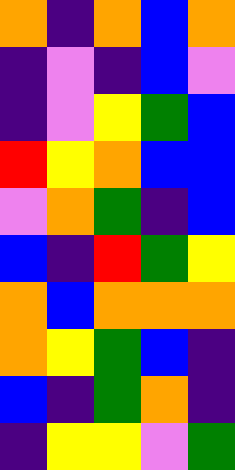[["orange", "indigo", "orange", "blue", "orange"], ["indigo", "violet", "indigo", "blue", "violet"], ["indigo", "violet", "yellow", "green", "blue"], ["red", "yellow", "orange", "blue", "blue"], ["violet", "orange", "green", "indigo", "blue"], ["blue", "indigo", "red", "green", "yellow"], ["orange", "blue", "orange", "orange", "orange"], ["orange", "yellow", "green", "blue", "indigo"], ["blue", "indigo", "green", "orange", "indigo"], ["indigo", "yellow", "yellow", "violet", "green"]]